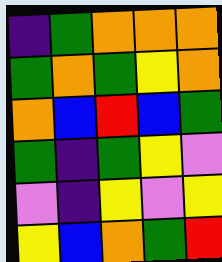[["indigo", "green", "orange", "orange", "orange"], ["green", "orange", "green", "yellow", "orange"], ["orange", "blue", "red", "blue", "green"], ["green", "indigo", "green", "yellow", "violet"], ["violet", "indigo", "yellow", "violet", "yellow"], ["yellow", "blue", "orange", "green", "red"]]